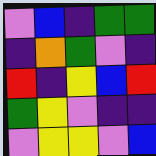[["violet", "blue", "indigo", "green", "green"], ["indigo", "orange", "green", "violet", "indigo"], ["red", "indigo", "yellow", "blue", "red"], ["green", "yellow", "violet", "indigo", "indigo"], ["violet", "yellow", "yellow", "violet", "blue"]]